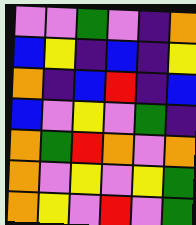[["violet", "violet", "green", "violet", "indigo", "orange"], ["blue", "yellow", "indigo", "blue", "indigo", "yellow"], ["orange", "indigo", "blue", "red", "indigo", "blue"], ["blue", "violet", "yellow", "violet", "green", "indigo"], ["orange", "green", "red", "orange", "violet", "orange"], ["orange", "violet", "yellow", "violet", "yellow", "green"], ["orange", "yellow", "violet", "red", "violet", "green"]]